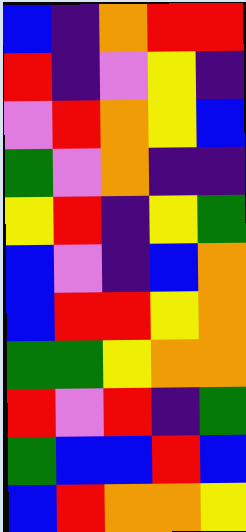[["blue", "indigo", "orange", "red", "red"], ["red", "indigo", "violet", "yellow", "indigo"], ["violet", "red", "orange", "yellow", "blue"], ["green", "violet", "orange", "indigo", "indigo"], ["yellow", "red", "indigo", "yellow", "green"], ["blue", "violet", "indigo", "blue", "orange"], ["blue", "red", "red", "yellow", "orange"], ["green", "green", "yellow", "orange", "orange"], ["red", "violet", "red", "indigo", "green"], ["green", "blue", "blue", "red", "blue"], ["blue", "red", "orange", "orange", "yellow"]]